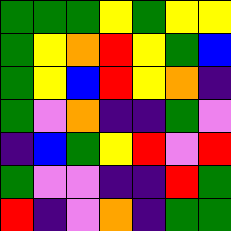[["green", "green", "green", "yellow", "green", "yellow", "yellow"], ["green", "yellow", "orange", "red", "yellow", "green", "blue"], ["green", "yellow", "blue", "red", "yellow", "orange", "indigo"], ["green", "violet", "orange", "indigo", "indigo", "green", "violet"], ["indigo", "blue", "green", "yellow", "red", "violet", "red"], ["green", "violet", "violet", "indigo", "indigo", "red", "green"], ["red", "indigo", "violet", "orange", "indigo", "green", "green"]]